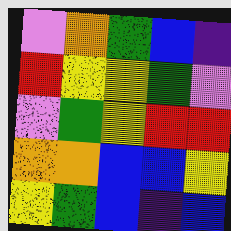[["violet", "orange", "green", "blue", "indigo"], ["red", "yellow", "yellow", "green", "violet"], ["violet", "green", "yellow", "red", "red"], ["orange", "orange", "blue", "blue", "yellow"], ["yellow", "green", "blue", "indigo", "blue"]]